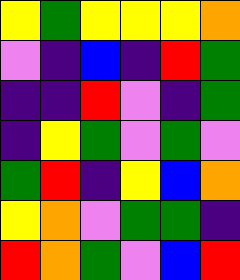[["yellow", "green", "yellow", "yellow", "yellow", "orange"], ["violet", "indigo", "blue", "indigo", "red", "green"], ["indigo", "indigo", "red", "violet", "indigo", "green"], ["indigo", "yellow", "green", "violet", "green", "violet"], ["green", "red", "indigo", "yellow", "blue", "orange"], ["yellow", "orange", "violet", "green", "green", "indigo"], ["red", "orange", "green", "violet", "blue", "red"]]